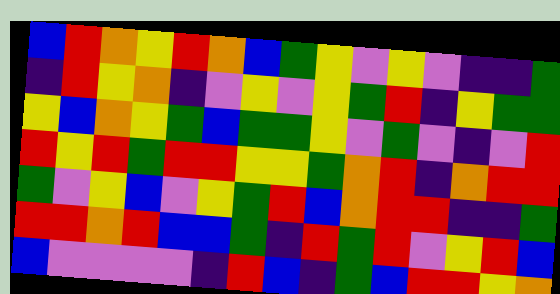[["blue", "red", "orange", "yellow", "red", "orange", "blue", "green", "yellow", "violet", "yellow", "violet", "indigo", "indigo", "green"], ["indigo", "red", "yellow", "orange", "indigo", "violet", "yellow", "violet", "yellow", "green", "red", "indigo", "yellow", "green", "green"], ["yellow", "blue", "orange", "yellow", "green", "blue", "green", "green", "yellow", "violet", "green", "violet", "indigo", "violet", "red"], ["red", "yellow", "red", "green", "red", "red", "yellow", "yellow", "green", "orange", "red", "indigo", "orange", "red", "red"], ["green", "violet", "yellow", "blue", "violet", "yellow", "green", "red", "blue", "orange", "red", "red", "indigo", "indigo", "green"], ["red", "red", "orange", "red", "blue", "blue", "green", "indigo", "red", "green", "red", "violet", "yellow", "red", "blue"], ["blue", "violet", "violet", "violet", "violet", "indigo", "red", "blue", "indigo", "green", "blue", "red", "red", "yellow", "orange"]]